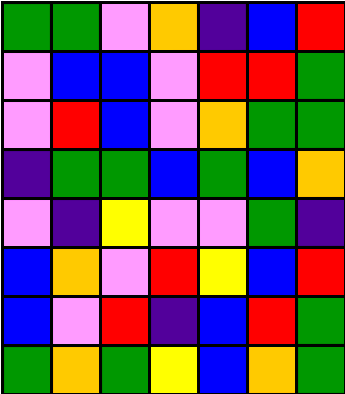[["green", "green", "violet", "orange", "indigo", "blue", "red"], ["violet", "blue", "blue", "violet", "red", "red", "green"], ["violet", "red", "blue", "violet", "orange", "green", "green"], ["indigo", "green", "green", "blue", "green", "blue", "orange"], ["violet", "indigo", "yellow", "violet", "violet", "green", "indigo"], ["blue", "orange", "violet", "red", "yellow", "blue", "red"], ["blue", "violet", "red", "indigo", "blue", "red", "green"], ["green", "orange", "green", "yellow", "blue", "orange", "green"]]